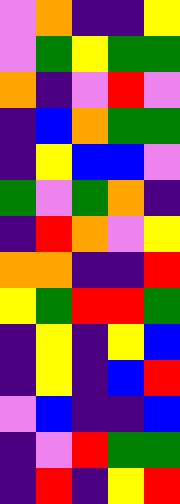[["violet", "orange", "indigo", "indigo", "yellow"], ["violet", "green", "yellow", "green", "green"], ["orange", "indigo", "violet", "red", "violet"], ["indigo", "blue", "orange", "green", "green"], ["indigo", "yellow", "blue", "blue", "violet"], ["green", "violet", "green", "orange", "indigo"], ["indigo", "red", "orange", "violet", "yellow"], ["orange", "orange", "indigo", "indigo", "red"], ["yellow", "green", "red", "red", "green"], ["indigo", "yellow", "indigo", "yellow", "blue"], ["indigo", "yellow", "indigo", "blue", "red"], ["violet", "blue", "indigo", "indigo", "blue"], ["indigo", "violet", "red", "green", "green"], ["indigo", "red", "indigo", "yellow", "red"]]